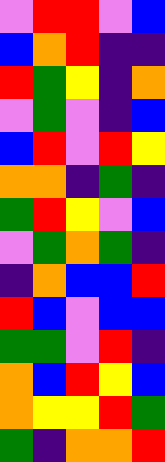[["violet", "red", "red", "violet", "blue"], ["blue", "orange", "red", "indigo", "indigo"], ["red", "green", "yellow", "indigo", "orange"], ["violet", "green", "violet", "indigo", "blue"], ["blue", "red", "violet", "red", "yellow"], ["orange", "orange", "indigo", "green", "indigo"], ["green", "red", "yellow", "violet", "blue"], ["violet", "green", "orange", "green", "indigo"], ["indigo", "orange", "blue", "blue", "red"], ["red", "blue", "violet", "blue", "blue"], ["green", "green", "violet", "red", "indigo"], ["orange", "blue", "red", "yellow", "blue"], ["orange", "yellow", "yellow", "red", "green"], ["green", "indigo", "orange", "orange", "red"]]